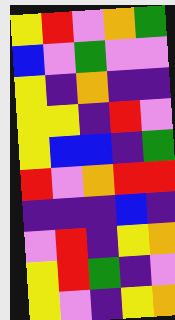[["yellow", "red", "violet", "orange", "green"], ["blue", "violet", "green", "violet", "violet"], ["yellow", "indigo", "orange", "indigo", "indigo"], ["yellow", "yellow", "indigo", "red", "violet"], ["yellow", "blue", "blue", "indigo", "green"], ["red", "violet", "orange", "red", "red"], ["indigo", "indigo", "indigo", "blue", "indigo"], ["violet", "red", "indigo", "yellow", "orange"], ["yellow", "red", "green", "indigo", "violet"], ["yellow", "violet", "indigo", "yellow", "orange"]]